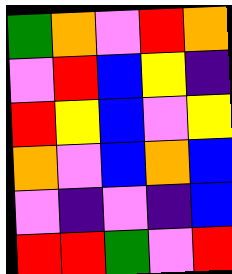[["green", "orange", "violet", "red", "orange"], ["violet", "red", "blue", "yellow", "indigo"], ["red", "yellow", "blue", "violet", "yellow"], ["orange", "violet", "blue", "orange", "blue"], ["violet", "indigo", "violet", "indigo", "blue"], ["red", "red", "green", "violet", "red"]]